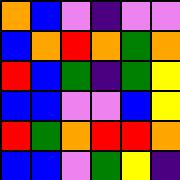[["orange", "blue", "violet", "indigo", "violet", "violet"], ["blue", "orange", "red", "orange", "green", "orange"], ["red", "blue", "green", "indigo", "green", "yellow"], ["blue", "blue", "violet", "violet", "blue", "yellow"], ["red", "green", "orange", "red", "red", "orange"], ["blue", "blue", "violet", "green", "yellow", "indigo"]]